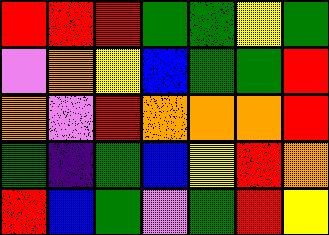[["red", "red", "red", "green", "green", "yellow", "green"], ["violet", "orange", "yellow", "blue", "green", "green", "red"], ["orange", "violet", "red", "orange", "orange", "orange", "red"], ["green", "indigo", "green", "blue", "yellow", "red", "orange"], ["red", "blue", "green", "violet", "green", "red", "yellow"]]